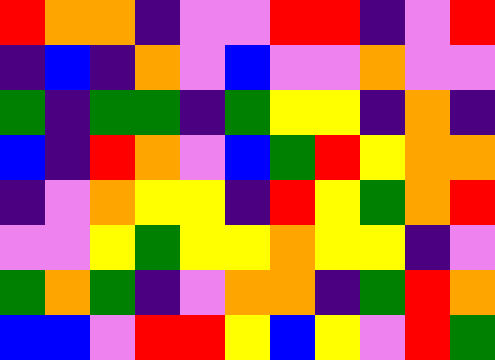[["red", "orange", "orange", "indigo", "violet", "violet", "red", "red", "indigo", "violet", "red"], ["indigo", "blue", "indigo", "orange", "violet", "blue", "violet", "violet", "orange", "violet", "violet"], ["green", "indigo", "green", "green", "indigo", "green", "yellow", "yellow", "indigo", "orange", "indigo"], ["blue", "indigo", "red", "orange", "violet", "blue", "green", "red", "yellow", "orange", "orange"], ["indigo", "violet", "orange", "yellow", "yellow", "indigo", "red", "yellow", "green", "orange", "red"], ["violet", "violet", "yellow", "green", "yellow", "yellow", "orange", "yellow", "yellow", "indigo", "violet"], ["green", "orange", "green", "indigo", "violet", "orange", "orange", "indigo", "green", "red", "orange"], ["blue", "blue", "violet", "red", "red", "yellow", "blue", "yellow", "violet", "red", "green"]]